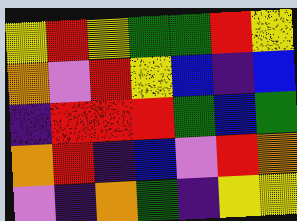[["yellow", "red", "yellow", "green", "green", "red", "yellow"], ["orange", "violet", "red", "yellow", "blue", "indigo", "blue"], ["indigo", "red", "red", "red", "green", "blue", "green"], ["orange", "red", "indigo", "blue", "violet", "red", "orange"], ["violet", "indigo", "orange", "green", "indigo", "yellow", "yellow"]]